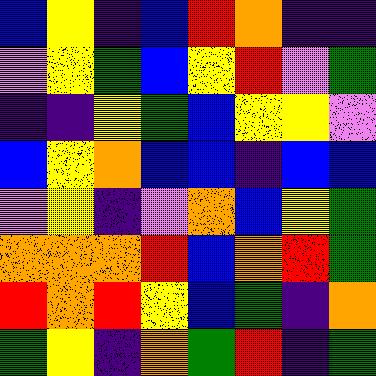[["blue", "yellow", "indigo", "blue", "red", "orange", "indigo", "indigo"], ["violet", "yellow", "green", "blue", "yellow", "red", "violet", "green"], ["indigo", "indigo", "yellow", "green", "blue", "yellow", "yellow", "violet"], ["blue", "yellow", "orange", "blue", "blue", "indigo", "blue", "blue"], ["violet", "yellow", "indigo", "violet", "orange", "blue", "yellow", "green"], ["orange", "orange", "orange", "red", "blue", "orange", "red", "green"], ["red", "orange", "red", "yellow", "blue", "green", "indigo", "orange"], ["green", "yellow", "indigo", "orange", "green", "red", "indigo", "green"]]